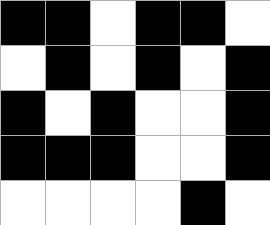[["black", "black", "white", "black", "black", "white"], ["white", "black", "white", "black", "white", "black"], ["black", "white", "black", "white", "white", "black"], ["black", "black", "black", "white", "white", "black"], ["white", "white", "white", "white", "black", "white"]]